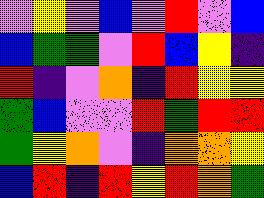[["violet", "yellow", "violet", "blue", "violet", "red", "violet", "blue"], ["blue", "green", "green", "violet", "red", "blue", "yellow", "indigo"], ["red", "indigo", "violet", "orange", "indigo", "red", "yellow", "yellow"], ["green", "blue", "violet", "violet", "red", "green", "red", "red"], ["green", "yellow", "orange", "violet", "indigo", "orange", "orange", "yellow"], ["blue", "red", "indigo", "red", "yellow", "red", "orange", "green"]]